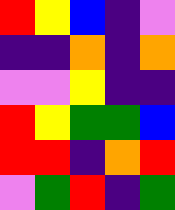[["red", "yellow", "blue", "indigo", "violet"], ["indigo", "indigo", "orange", "indigo", "orange"], ["violet", "violet", "yellow", "indigo", "indigo"], ["red", "yellow", "green", "green", "blue"], ["red", "red", "indigo", "orange", "red"], ["violet", "green", "red", "indigo", "green"]]